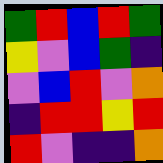[["green", "red", "blue", "red", "green"], ["yellow", "violet", "blue", "green", "indigo"], ["violet", "blue", "red", "violet", "orange"], ["indigo", "red", "red", "yellow", "red"], ["red", "violet", "indigo", "indigo", "orange"]]